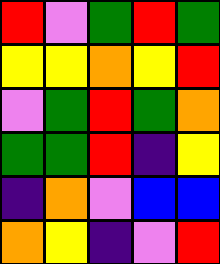[["red", "violet", "green", "red", "green"], ["yellow", "yellow", "orange", "yellow", "red"], ["violet", "green", "red", "green", "orange"], ["green", "green", "red", "indigo", "yellow"], ["indigo", "orange", "violet", "blue", "blue"], ["orange", "yellow", "indigo", "violet", "red"]]